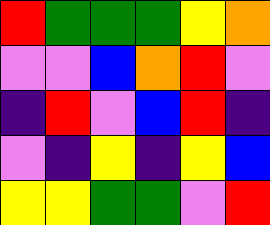[["red", "green", "green", "green", "yellow", "orange"], ["violet", "violet", "blue", "orange", "red", "violet"], ["indigo", "red", "violet", "blue", "red", "indigo"], ["violet", "indigo", "yellow", "indigo", "yellow", "blue"], ["yellow", "yellow", "green", "green", "violet", "red"]]